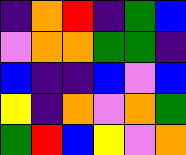[["indigo", "orange", "red", "indigo", "green", "blue"], ["violet", "orange", "orange", "green", "green", "indigo"], ["blue", "indigo", "indigo", "blue", "violet", "blue"], ["yellow", "indigo", "orange", "violet", "orange", "green"], ["green", "red", "blue", "yellow", "violet", "orange"]]